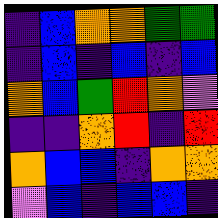[["indigo", "blue", "orange", "orange", "green", "green"], ["indigo", "blue", "indigo", "blue", "indigo", "blue"], ["orange", "blue", "green", "red", "orange", "violet"], ["indigo", "indigo", "orange", "red", "indigo", "red"], ["orange", "blue", "blue", "indigo", "orange", "orange"], ["violet", "blue", "indigo", "blue", "blue", "indigo"]]